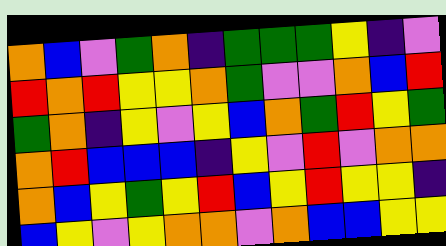[["orange", "blue", "violet", "green", "orange", "indigo", "green", "green", "green", "yellow", "indigo", "violet"], ["red", "orange", "red", "yellow", "yellow", "orange", "green", "violet", "violet", "orange", "blue", "red"], ["green", "orange", "indigo", "yellow", "violet", "yellow", "blue", "orange", "green", "red", "yellow", "green"], ["orange", "red", "blue", "blue", "blue", "indigo", "yellow", "violet", "red", "violet", "orange", "orange"], ["orange", "blue", "yellow", "green", "yellow", "red", "blue", "yellow", "red", "yellow", "yellow", "indigo"], ["blue", "yellow", "violet", "yellow", "orange", "orange", "violet", "orange", "blue", "blue", "yellow", "yellow"]]